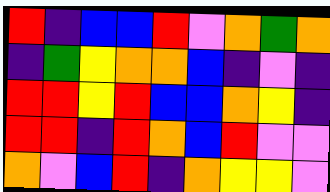[["red", "indigo", "blue", "blue", "red", "violet", "orange", "green", "orange"], ["indigo", "green", "yellow", "orange", "orange", "blue", "indigo", "violet", "indigo"], ["red", "red", "yellow", "red", "blue", "blue", "orange", "yellow", "indigo"], ["red", "red", "indigo", "red", "orange", "blue", "red", "violet", "violet"], ["orange", "violet", "blue", "red", "indigo", "orange", "yellow", "yellow", "violet"]]